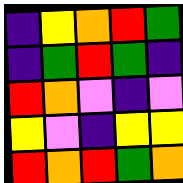[["indigo", "yellow", "orange", "red", "green"], ["indigo", "green", "red", "green", "indigo"], ["red", "orange", "violet", "indigo", "violet"], ["yellow", "violet", "indigo", "yellow", "yellow"], ["red", "orange", "red", "green", "orange"]]